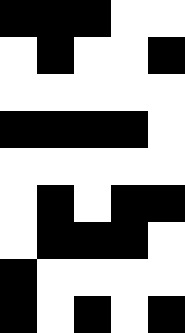[["black", "black", "black", "white", "white"], ["white", "black", "white", "white", "black"], ["white", "white", "white", "white", "white"], ["black", "black", "black", "black", "white"], ["white", "white", "white", "white", "white"], ["white", "black", "white", "black", "black"], ["white", "black", "black", "black", "white"], ["black", "white", "white", "white", "white"], ["black", "white", "black", "white", "black"]]